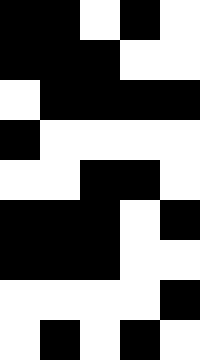[["black", "black", "white", "black", "white"], ["black", "black", "black", "white", "white"], ["white", "black", "black", "black", "black"], ["black", "white", "white", "white", "white"], ["white", "white", "black", "black", "white"], ["black", "black", "black", "white", "black"], ["black", "black", "black", "white", "white"], ["white", "white", "white", "white", "black"], ["white", "black", "white", "black", "white"]]